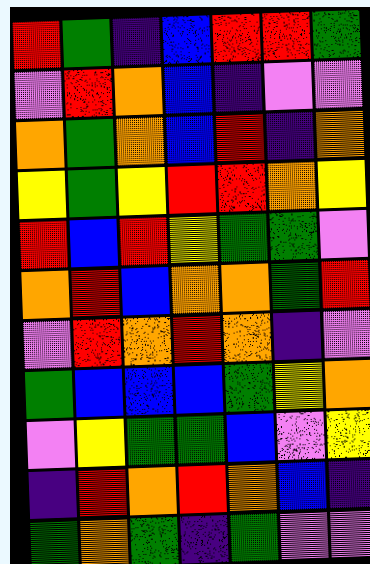[["red", "green", "indigo", "blue", "red", "red", "green"], ["violet", "red", "orange", "blue", "indigo", "violet", "violet"], ["orange", "green", "orange", "blue", "red", "indigo", "orange"], ["yellow", "green", "yellow", "red", "red", "orange", "yellow"], ["red", "blue", "red", "yellow", "green", "green", "violet"], ["orange", "red", "blue", "orange", "orange", "green", "red"], ["violet", "red", "orange", "red", "orange", "indigo", "violet"], ["green", "blue", "blue", "blue", "green", "yellow", "orange"], ["violet", "yellow", "green", "green", "blue", "violet", "yellow"], ["indigo", "red", "orange", "red", "orange", "blue", "indigo"], ["green", "orange", "green", "indigo", "green", "violet", "violet"]]